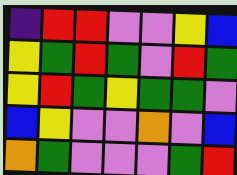[["indigo", "red", "red", "violet", "violet", "yellow", "blue"], ["yellow", "green", "red", "green", "violet", "red", "green"], ["yellow", "red", "green", "yellow", "green", "green", "violet"], ["blue", "yellow", "violet", "violet", "orange", "violet", "blue"], ["orange", "green", "violet", "violet", "violet", "green", "red"]]